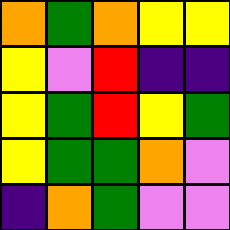[["orange", "green", "orange", "yellow", "yellow"], ["yellow", "violet", "red", "indigo", "indigo"], ["yellow", "green", "red", "yellow", "green"], ["yellow", "green", "green", "orange", "violet"], ["indigo", "orange", "green", "violet", "violet"]]